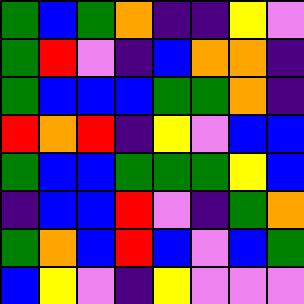[["green", "blue", "green", "orange", "indigo", "indigo", "yellow", "violet"], ["green", "red", "violet", "indigo", "blue", "orange", "orange", "indigo"], ["green", "blue", "blue", "blue", "green", "green", "orange", "indigo"], ["red", "orange", "red", "indigo", "yellow", "violet", "blue", "blue"], ["green", "blue", "blue", "green", "green", "green", "yellow", "blue"], ["indigo", "blue", "blue", "red", "violet", "indigo", "green", "orange"], ["green", "orange", "blue", "red", "blue", "violet", "blue", "green"], ["blue", "yellow", "violet", "indigo", "yellow", "violet", "violet", "violet"]]